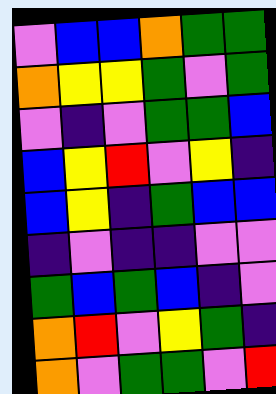[["violet", "blue", "blue", "orange", "green", "green"], ["orange", "yellow", "yellow", "green", "violet", "green"], ["violet", "indigo", "violet", "green", "green", "blue"], ["blue", "yellow", "red", "violet", "yellow", "indigo"], ["blue", "yellow", "indigo", "green", "blue", "blue"], ["indigo", "violet", "indigo", "indigo", "violet", "violet"], ["green", "blue", "green", "blue", "indigo", "violet"], ["orange", "red", "violet", "yellow", "green", "indigo"], ["orange", "violet", "green", "green", "violet", "red"]]